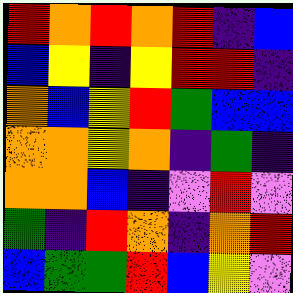[["red", "orange", "red", "orange", "red", "indigo", "blue"], ["blue", "yellow", "indigo", "yellow", "red", "red", "indigo"], ["orange", "blue", "yellow", "red", "green", "blue", "blue"], ["orange", "orange", "yellow", "orange", "indigo", "green", "indigo"], ["orange", "orange", "blue", "indigo", "violet", "red", "violet"], ["green", "indigo", "red", "orange", "indigo", "orange", "red"], ["blue", "green", "green", "red", "blue", "yellow", "violet"]]